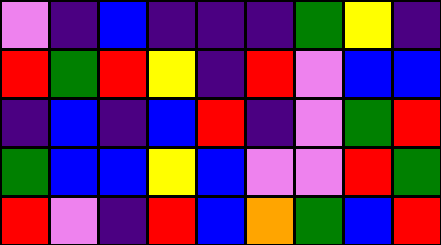[["violet", "indigo", "blue", "indigo", "indigo", "indigo", "green", "yellow", "indigo"], ["red", "green", "red", "yellow", "indigo", "red", "violet", "blue", "blue"], ["indigo", "blue", "indigo", "blue", "red", "indigo", "violet", "green", "red"], ["green", "blue", "blue", "yellow", "blue", "violet", "violet", "red", "green"], ["red", "violet", "indigo", "red", "blue", "orange", "green", "blue", "red"]]